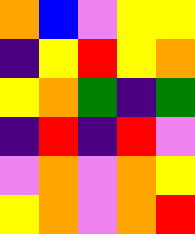[["orange", "blue", "violet", "yellow", "yellow"], ["indigo", "yellow", "red", "yellow", "orange"], ["yellow", "orange", "green", "indigo", "green"], ["indigo", "red", "indigo", "red", "violet"], ["violet", "orange", "violet", "orange", "yellow"], ["yellow", "orange", "violet", "orange", "red"]]